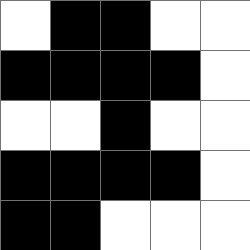[["white", "black", "black", "white", "white"], ["black", "black", "black", "black", "white"], ["white", "white", "black", "white", "white"], ["black", "black", "black", "black", "white"], ["black", "black", "white", "white", "white"]]